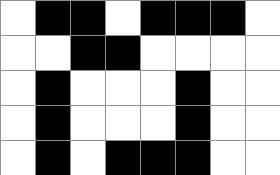[["white", "black", "black", "white", "black", "black", "black", "white"], ["white", "white", "black", "black", "white", "white", "white", "white"], ["white", "black", "white", "white", "white", "black", "white", "white"], ["white", "black", "white", "white", "white", "black", "white", "white"], ["white", "black", "white", "black", "black", "black", "white", "white"]]